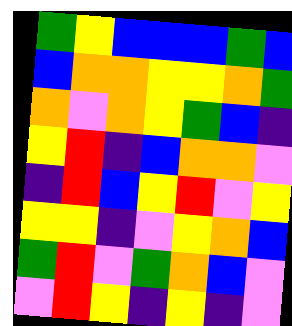[["green", "yellow", "blue", "blue", "blue", "green", "blue"], ["blue", "orange", "orange", "yellow", "yellow", "orange", "green"], ["orange", "violet", "orange", "yellow", "green", "blue", "indigo"], ["yellow", "red", "indigo", "blue", "orange", "orange", "violet"], ["indigo", "red", "blue", "yellow", "red", "violet", "yellow"], ["yellow", "yellow", "indigo", "violet", "yellow", "orange", "blue"], ["green", "red", "violet", "green", "orange", "blue", "violet"], ["violet", "red", "yellow", "indigo", "yellow", "indigo", "violet"]]